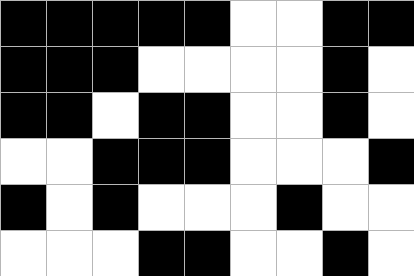[["black", "black", "black", "black", "black", "white", "white", "black", "black"], ["black", "black", "black", "white", "white", "white", "white", "black", "white"], ["black", "black", "white", "black", "black", "white", "white", "black", "white"], ["white", "white", "black", "black", "black", "white", "white", "white", "black"], ["black", "white", "black", "white", "white", "white", "black", "white", "white"], ["white", "white", "white", "black", "black", "white", "white", "black", "white"]]